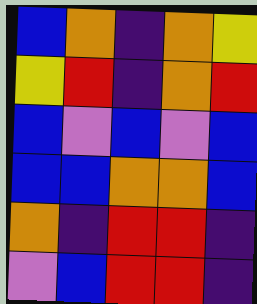[["blue", "orange", "indigo", "orange", "yellow"], ["yellow", "red", "indigo", "orange", "red"], ["blue", "violet", "blue", "violet", "blue"], ["blue", "blue", "orange", "orange", "blue"], ["orange", "indigo", "red", "red", "indigo"], ["violet", "blue", "red", "red", "indigo"]]